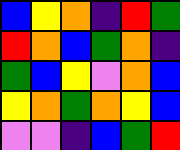[["blue", "yellow", "orange", "indigo", "red", "green"], ["red", "orange", "blue", "green", "orange", "indigo"], ["green", "blue", "yellow", "violet", "orange", "blue"], ["yellow", "orange", "green", "orange", "yellow", "blue"], ["violet", "violet", "indigo", "blue", "green", "red"]]